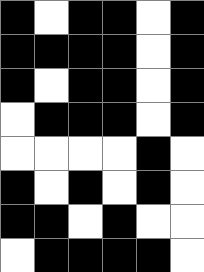[["black", "white", "black", "black", "white", "black"], ["black", "black", "black", "black", "white", "black"], ["black", "white", "black", "black", "white", "black"], ["white", "black", "black", "black", "white", "black"], ["white", "white", "white", "white", "black", "white"], ["black", "white", "black", "white", "black", "white"], ["black", "black", "white", "black", "white", "white"], ["white", "black", "black", "black", "black", "white"]]